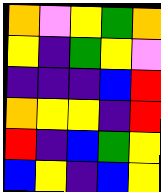[["orange", "violet", "yellow", "green", "orange"], ["yellow", "indigo", "green", "yellow", "violet"], ["indigo", "indigo", "indigo", "blue", "red"], ["orange", "yellow", "yellow", "indigo", "red"], ["red", "indigo", "blue", "green", "yellow"], ["blue", "yellow", "indigo", "blue", "yellow"]]